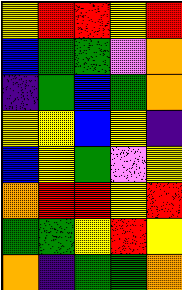[["yellow", "red", "red", "yellow", "red"], ["blue", "green", "green", "violet", "orange"], ["indigo", "green", "blue", "green", "orange"], ["yellow", "yellow", "blue", "yellow", "indigo"], ["blue", "yellow", "green", "violet", "yellow"], ["orange", "red", "red", "yellow", "red"], ["green", "green", "yellow", "red", "yellow"], ["orange", "indigo", "green", "green", "orange"]]